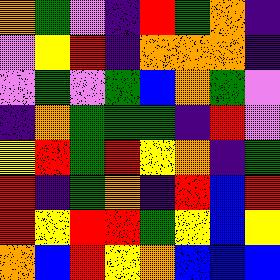[["orange", "green", "violet", "indigo", "red", "green", "orange", "indigo"], ["violet", "yellow", "red", "indigo", "orange", "orange", "orange", "indigo"], ["violet", "green", "violet", "green", "blue", "orange", "green", "violet"], ["indigo", "orange", "green", "green", "green", "indigo", "red", "violet"], ["yellow", "red", "green", "red", "yellow", "orange", "indigo", "green"], ["red", "indigo", "green", "orange", "indigo", "red", "blue", "red"], ["red", "yellow", "red", "red", "green", "yellow", "blue", "yellow"], ["orange", "blue", "red", "yellow", "orange", "blue", "blue", "blue"]]